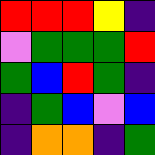[["red", "red", "red", "yellow", "indigo"], ["violet", "green", "green", "green", "red"], ["green", "blue", "red", "green", "indigo"], ["indigo", "green", "blue", "violet", "blue"], ["indigo", "orange", "orange", "indigo", "green"]]